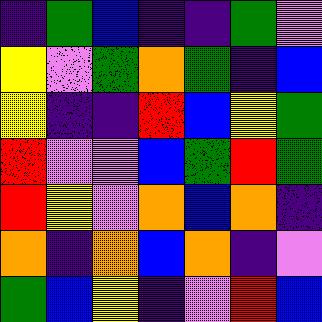[["indigo", "green", "blue", "indigo", "indigo", "green", "violet"], ["yellow", "violet", "green", "orange", "green", "indigo", "blue"], ["yellow", "indigo", "indigo", "red", "blue", "yellow", "green"], ["red", "violet", "violet", "blue", "green", "red", "green"], ["red", "yellow", "violet", "orange", "blue", "orange", "indigo"], ["orange", "indigo", "orange", "blue", "orange", "indigo", "violet"], ["green", "blue", "yellow", "indigo", "violet", "red", "blue"]]